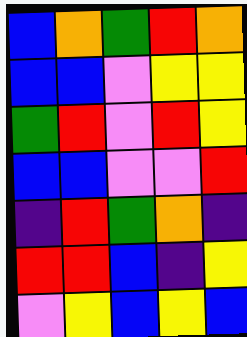[["blue", "orange", "green", "red", "orange"], ["blue", "blue", "violet", "yellow", "yellow"], ["green", "red", "violet", "red", "yellow"], ["blue", "blue", "violet", "violet", "red"], ["indigo", "red", "green", "orange", "indigo"], ["red", "red", "blue", "indigo", "yellow"], ["violet", "yellow", "blue", "yellow", "blue"]]